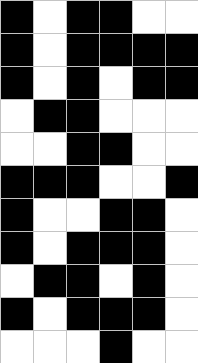[["black", "white", "black", "black", "white", "white"], ["black", "white", "black", "black", "black", "black"], ["black", "white", "black", "white", "black", "black"], ["white", "black", "black", "white", "white", "white"], ["white", "white", "black", "black", "white", "white"], ["black", "black", "black", "white", "white", "black"], ["black", "white", "white", "black", "black", "white"], ["black", "white", "black", "black", "black", "white"], ["white", "black", "black", "white", "black", "white"], ["black", "white", "black", "black", "black", "white"], ["white", "white", "white", "black", "white", "white"]]